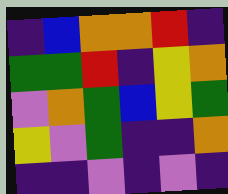[["indigo", "blue", "orange", "orange", "red", "indigo"], ["green", "green", "red", "indigo", "yellow", "orange"], ["violet", "orange", "green", "blue", "yellow", "green"], ["yellow", "violet", "green", "indigo", "indigo", "orange"], ["indigo", "indigo", "violet", "indigo", "violet", "indigo"]]